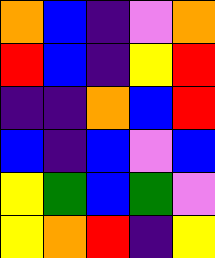[["orange", "blue", "indigo", "violet", "orange"], ["red", "blue", "indigo", "yellow", "red"], ["indigo", "indigo", "orange", "blue", "red"], ["blue", "indigo", "blue", "violet", "blue"], ["yellow", "green", "blue", "green", "violet"], ["yellow", "orange", "red", "indigo", "yellow"]]